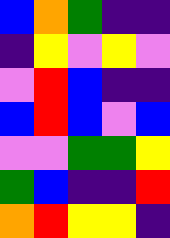[["blue", "orange", "green", "indigo", "indigo"], ["indigo", "yellow", "violet", "yellow", "violet"], ["violet", "red", "blue", "indigo", "indigo"], ["blue", "red", "blue", "violet", "blue"], ["violet", "violet", "green", "green", "yellow"], ["green", "blue", "indigo", "indigo", "red"], ["orange", "red", "yellow", "yellow", "indigo"]]